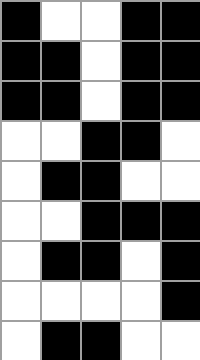[["black", "white", "white", "black", "black"], ["black", "black", "white", "black", "black"], ["black", "black", "white", "black", "black"], ["white", "white", "black", "black", "white"], ["white", "black", "black", "white", "white"], ["white", "white", "black", "black", "black"], ["white", "black", "black", "white", "black"], ["white", "white", "white", "white", "black"], ["white", "black", "black", "white", "white"]]